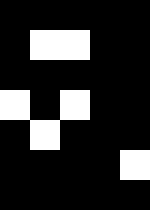[["black", "black", "black", "black", "black"], ["black", "white", "white", "black", "black"], ["black", "black", "black", "black", "black"], ["white", "black", "white", "black", "black"], ["black", "white", "black", "black", "black"], ["black", "black", "black", "black", "white"], ["black", "black", "black", "black", "black"]]